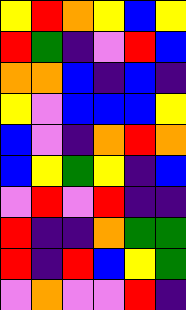[["yellow", "red", "orange", "yellow", "blue", "yellow"], ["red", "green", "indigo", "violet", "red", "blue"], ["orange", "orange", "blue", "indigo", "blue", "indigo"], ["yellow", "violet", "blue", "blue", "blue", "yellow"], ["blue", "violet", "indigo", "orange", "red", "orange"], ["blue", "yellow", "green", "yellow", "indigo", "blue"], ["violet", "red", "violet", "red", "indigo", "indigo"], ["red", "indigo", "indigo", "orange", "green", "green"], ["red", "indigo", "red", "blue", "yellow", "green"], ["violet", "orange", "violet", "violet", "red", "indigo"]]